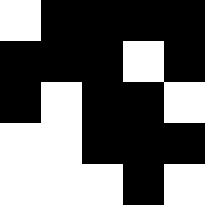[["white", "black", "black", "black", "black"], ["black", "black", "black", "white", "black"], ["black", "white", "black", "black", "white"], ["white", "white", "black", "black", "black"], ["white", "white", "white", "black", "white"]]